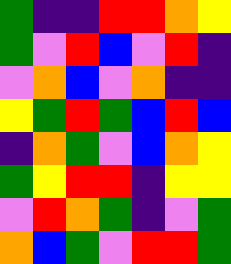[["green", "indigo", "indigo", "red", "red", "orange", "yellow"], ["green", "violet", "red", "blue", "violet", "red", "indigo"], ["violet", "orange", "blue", "violet", "orange", "indigo", "indigo"], ["yellow", "green", "red", "green", "blue", "red", "blue"], ["indigo", "orange", "green", "violet", "blue", "orange", "yellow"], ["green", "yellow", "red", "red", "indigo", "yellow", "yellow"], ["violet", "red", "orange", "green", "indigo", "violet", "green"], ["orange", "blue", "green", "violet", "red", "red", "green"]]